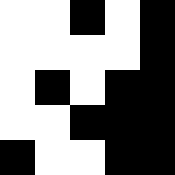[["white", "white", "black", "white", "black"], ["white", "white", "white", "white", "black"], ["white", "black", "white", "black", "black"], ["white", "white", "black", "black", "black"], ["black", "white", "white", "black", "black"]]